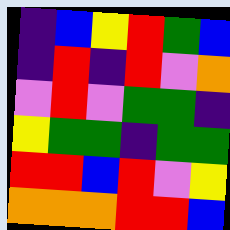[["indigo", "blue", "yellow", "red", "green", "blue"], ["indigo", "red", "indigo", "red", "violet", "orange"], ["violet", "red", "violet", "green", "green", "indigo"], ["yellow", "green", "green", "indigo", "green", "green"], ["red", "red", "blue", "red", "violet", "yellow"], ["orange", "orange", "orange", "red", "red", "blue"]]